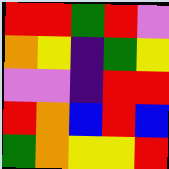[["red", "red", "green", "red", "violet"], ["orange", "yellow", "indigo", "green", "yellow"], ["violet", "violet", "indigo", "red", "red"], ["red", "orange", "blue", "red", "blue"], ["green", "orange", "yellow", "yellow", "red"]]